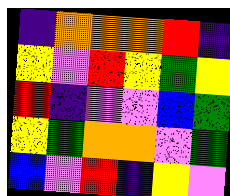[["indigo", "orange", "orange", "orange", "red", "indigo"], ["yellow", "violet", "red", "yellow", "green", "yellow"], ["red", "indigo", "violet", "violet", "blue", "green"], ["yellow", "green", "orange", "orange", "violet", "green"], ["blue", "violet", "red", "indigo", "yellow", "violet"]]